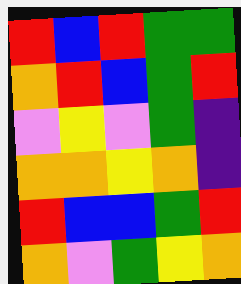[["red", "blue", "red", "green", "green"], ["orange", "red", "blue", "green", "red"], ["violet", "yellow", "violet", "green", "indigo"], ["orange", "orange", "yellow", "orange", "indigo"], ["red", "blue", "blue", "green", "red"], ["orange", "violet", "green", "yellow", "orange"]]